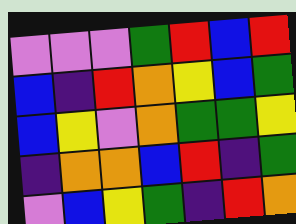[["violet", "violet", "violet", "green", "red", "blue", "red"], ["blue", "indigo", "red", "orange", "yellow", "blue", "green"], ["blue", "yellow", "violet", "orange", "green", "green", "yellow"], ["indigo", "orange", "orange", "blue", "red", "indigo", "green"], ["violet", "blue", "yellow", "green", "indigo", "red", "orange"]]